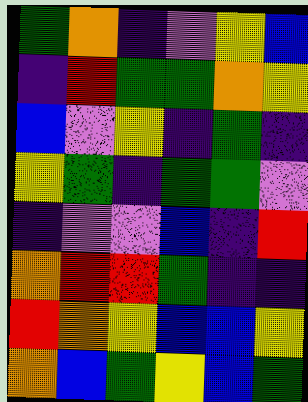[["green", "orange", "indigo", "violet", "yellow", "blue"], ["indigo", "red", "green", "green", "orange", "yellow"], ["blue", "violet", "yellow", "indigo", "green", "indigo"], ["yellow", "green", "indigo", "green", "green", "violet"], ["indigo", "violet", "violet", "blue", "indigo", "red"], ["orange", "red", "red", "green", "indigo", "indigo"], ["red", "orange", "yellow", "blue", "blue", "yellow"], ["orange", "blue", "green", "yellow", "blue", "green"]]